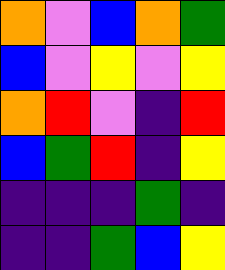[["orange", "violet", "blue", "orange", "green"], ["blue", "violet", "yellow", "violet", "yellow"], ["orange", "red", "violet", "indigo", "red"], ["blue", "green", "red", "indigo", "yellow"], ["indigo", "indigo", "indigo", "green", "indigo"], ["indigo", "indigo", "green", "blue", "yellow"]]